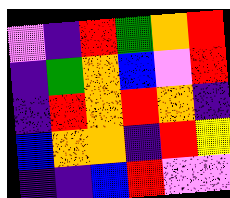[["violet", "indigo", "red", "green", "orange", "red"], ["indigo", "green", "orange", "blue", "violet", "red"], ["indigo", "red", "orange", "red", "orange", "indigo"], ["blue", "orange", "orange", "indigo", "red", "yellow"], ["indigo", "indigo", "blue", "red", "violet", "violet"]]